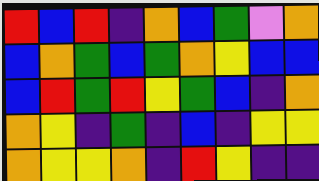[["red", "blue", "red", "indigo", "orange", "blue", "green", "violet", "orange"], ["blue", "orange", "green", "blue", "green", "orange", "yellow", "blue", "blue"], ["blue", "red", "green", "red", "yellow", "green", "blue", "indigo", "orange"], ["orange", "yellow", "indigo", "green", "indigo", "blue", "indigo", "yellow", "yellow"], ["orange", "yellow", "yellow", "orange", "indigo", "red", "yellow", "indigo", "indigo"]]